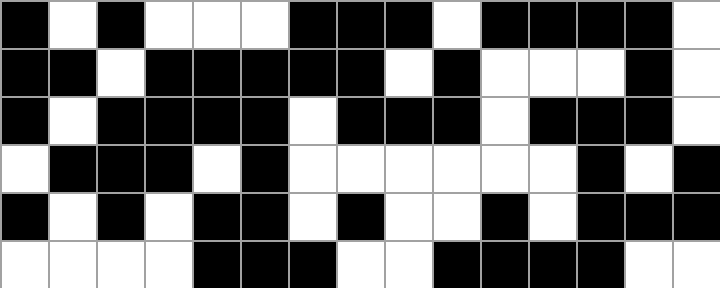[["black", "white", "black", "white", "white", "white", "black", "black", "black", "white", "black", "black", "black", "black", "white"], ["black", "black", "white", "black", "black", "black", "black", "black", "white", "black", "white", "white", "white", "black", "white"], ["black", "white", "black", "black", "black", "black", "white", "black", "black", "black", "white", "black", "black", "black", "white"], ["white", "black", "black", "black", "white", "black", "white", "white", "white", "white", "white", "white", "black", "white", "black"], ["black", "white", "black", "white", "black", "black", "white", "black", "white", "white", "black", "white", "black", "black", "black"], ["white", "white", "white", "white", "black", "black", "black", "white", "white", "black", "black", "black", "black", "white", "white"]]